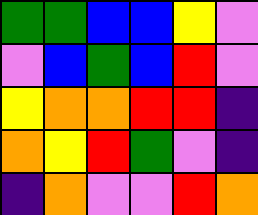[["green", "green", "blue", "blue", "yellow", "violet"], ["violet", "blue", "green", "blue", "red", "violet"], ["yellow", "orange", "orange", "red", "red", "indigo"], ["orange", "yellow", "red", "green", "violet", "indigo"], ["indigo", "orange", "violet", "violet", "red", "orange"]]